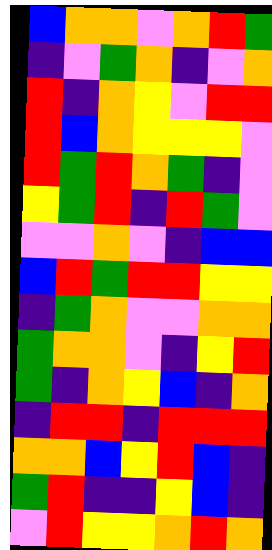[["blue", "orange", "orange", "violet", "orange", "red", "green"], ["indigo", "violet", "green", "orange", "indigo", "violet", "orange"], ["red", "indigo", "orange", "yellow", "violet", "red", "red"], ["red", "blue", "orange", "yellow", "yellow", "yellow", "violet"], ["red", "green", "red", "orange", "green", "indigo", "violet"], ["yellow", "green", "red", "indigo", "red", "green", "violet"], ["violet", "violet", "orange", "violet", "indigo", "blue", "blue"], ["blue", "red", "green", "red", "red", "yellow", "yellow"], ["indigo", "green", "orange", "violet", "violet", "orange", "orange"], ["green", "orange", "orange", "violet", "indigo", "yellow", "red"], ["green", "indigo", "orange", "yellow", "blue", "indigo", "orange"], ["indigo", "red", "red", "indigo", "red", "red", "red"], ["orange", "orange", "blue", "yellow", "red", "blue", "indigo"], ["green", "red", "indigo", "indigo", "yellow", "blue", "indigo"], ["violet", "red", "yellow", "yellow", "orange", "red", "orange"]]